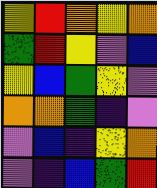[["yellow", "red", "orange", "yellow", "orange"], ["green", "red", "yellow", "violet", "blue"], ["yellow", "blue", "green", "yellow", "violet"], ["orange", "orange", "green", "indigo", "violet"], ["violet", "blue", "indigo", "yellow", "orange"], ["violet", "indigo", "blue", "green", "red"]]